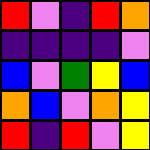[["red", "violet", "indigo", "red", "orange"], ["indigo", "indigo", "indigo", "indigo", "violet"], ["blue", "violet", "green", "yellow", "blue"], ["orange", "blue", "violet", "orange", "yellow"], ["red", "indigo", "red", "violet", "yellow"]]